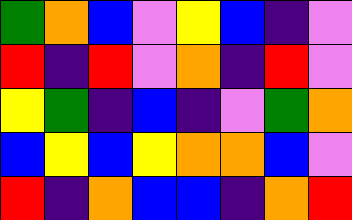[["green", "orange", "blue", "violet", "yellow", "blue", "indigo", "violet"], ["red", "indigo", "red", "violet", "orange", "indigo", "red", "violet"], ["yellow", "green", "indigo", "blue", "indigo", "violet", "green", "orange"], ["blue", "yellow", "blue", "yellow", "orange", "orange", "blue", "violet"], ["red", "indigo", "orange", "blue", "blue", "indigo", "orange", "red"]]